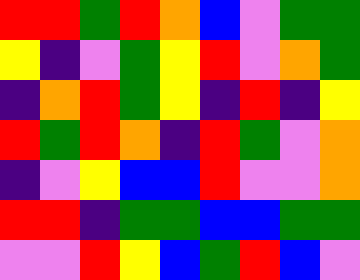[["red", "red", "green", "red", "orange", "blue", "violet", "green", "green"], ["yellow", "indigo", "violet", "green", "yellow", "red", "violet", "orange", "green"], ["indigo", "orange", "red", "green", "yellow", "indigo", "red", "indigo", "yellow"], ["red", "green", "red", "orange", "indigo", "red", "green", "violet", "orange"], ["indigo", "violet", "yellow", "blue", "blue", "red", "violet", "violet", "orange"], ["red", "red", "indigo", "green", "green", "blue", "blue", "green", "green"], ["violet", "violet", "red", "yellow", "blue", "green", "red", "blue", "violet"]]